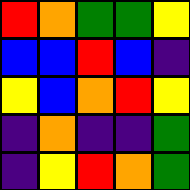[["red", "orange", "green", "green", "yellow"], ["blue", "blue", "red", "blue", "indigo"], ["yellow", "blue", "orange", "red", "yellow"], ["indigo", "orange", "indigo", "indigo", "green"], ["indigo", "yellow", "red", "orange", "green"]]